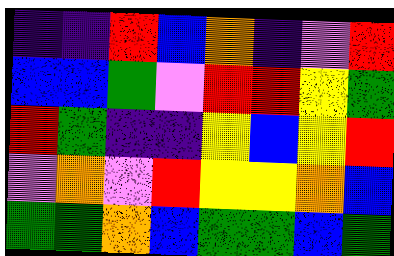[["indigo", "indigo", "red", "blue", "orange", "indigo", "violet", "red"], ["blue", "blue", "green", "violet", "red", "red", "yellow", "green"], ["red", "green", "indigo", "indigo", "yellow", "blue", "yellow", "red"], ["violet", "orange", "violet", "red", "yellow", "yellow", "orange", "blue"], ["green", "green", "orange", "blue", "green", "green", "blue", "green"]]